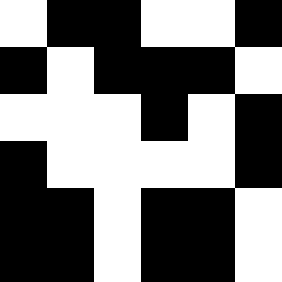[["white", "black", "black", "white", "white", "black"], ["black", "white", "black", "black", "black", "white"], ["white", "white", "white", "black", "white", "black"], ["black", "white", "white", "white", "white", "black"], ["black", "black", "white", "black", "black", "white"], ["black", "black", "white", "black", "black", "white"]]